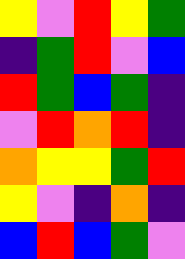[["yellow", "violet", "red", "yellow", "green"], ["indigo", "green", "red", "violet", "blue"], ["red", "green", "blue", "green", "indigo"], ["violet", "red", "orange", "red", "indigo"], ["orange", "yellow", "yellow", "green", "red"], ["yellow", "violet", "indigo", "orange", "indigo"], ["blue", "red", "blue", "green", "violet"]]